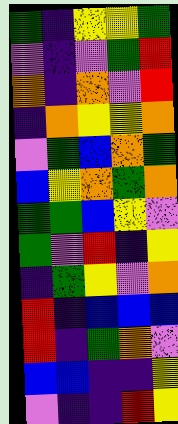[["green", "indigo", "yellow", "yellow", "green"], ["violet", "indigo", "violet", "green", "red"], ["orange", "indigo", "orange", "violet", "red"], ["indigo", "orange", "yellow", "yellow", "orange"], ["violet", "green", "blue", "orange", "green"], ["blue", "yellow", "orange", "green", "orange"], ["green", "green", "blue", "yellow", "violet"], ["green", "violet", "red", "indigo", "yellow"], ["indigo", "green", "yellow", "violet", "orange"], ["red", "indigo", "blue", "blue", "blue"], ["red", "indigo", "green", "orange", "violet"], ["blue", "blue", "indigo", "indigo", "yellow"], ["violet", "indigo", "indigo", "red", "yellow"]]